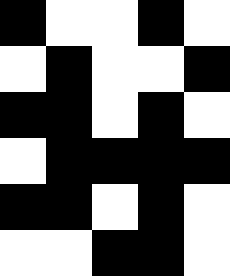[["black", "white", "white", "black", "white"], ["white", "black", "white", "white", "black"], ["black", "black", "white", "black", "white"], ["white", "black", "black", "black", "black"], ["black", "black", "white", "black", "white"], ["white", "white", "black", "black", "white"]]